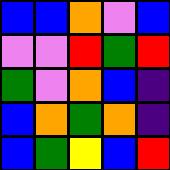[["blue", "blue", "orange", "violet", "blue"], ["violet", "violet", "red", "green", "red"], ["green", "violet", "orange", "blue", "indigo"], ["blue", "orange", "green", "orange", "indigo"], ["blue", "green", "yellow", "blue", "red"]]